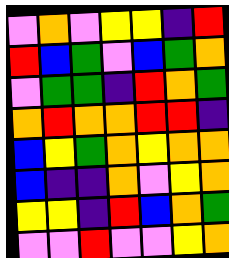[["violet", "orange", "violet", "yellow", "yellow", "indigo", "red"], ["red", "blue", "green", "violet", "blue", "green", "orange"], ["violet", "green", "green", "indigo", "red", "orange", "green"], ["orange", "red", "orange", "orange", "red", "red", "indigo"], ["blue", "yellow", "green", "orange", "yellow", "orange", "orange"], ["blue", "indigo", "indigo", "orange", "violet", "yellow", "orange"], ["yellow", "yellow", "indigo", "red", "blue", "orange", "green"], ["violet", "violet", "red", "violet", "violet", "yellow", "orange"]]